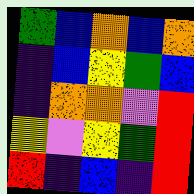[["green", "blue", "orange", "blue", "orange"], ["indigo", "blue", "yellow", "green", "blue"], ["indigo", "orange", "orange", "violet", "red"], ["yellow", "violet", "yellow", "green", "red"], ["red", "indigo", "blue", "indigo", "red"]]